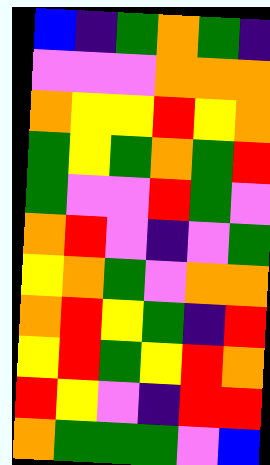[["blue", "indigo", "green", "orange", "green", "indigo"], ["violet", "violet", "violet", "orange", "orange", "orange"], ["orange", "yellow", "yellow", "red", "yellow", "orange"], ["green", "yellow", "green", "orange", "green", "red"], ["green", "violet", "violet", "red", "green", "violet"], ["orange", "red", "violet", "indigo", "violet", "green"], ["yellow", "orange", "green", "violet", "orange", "orange"], ["orange", "red", "yellow", "green", "indigo", "red"], ["yellow", "red", "green", "yellow", "red", "orange"], ["red", "yellow", "violet", "indigo", "red", "red"], ["orange", "green", "green", "green", "violet", "blue"]]